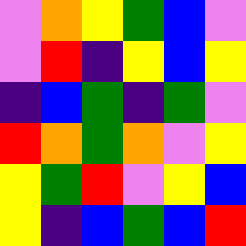[["violet", "orange", "yellow", "green", "blue", "violet"], ["violet", "red", "indigo", "yellow", "blue", "yellow"], ["indigo", "blue", "green", "indigo", "green", "violet"], ["red", "orange", "green", "orange", "violet", "yellow"], ["yellow", "green", "red", "violet", "yellow", "blue"], ["yellow", "indigo", "blue", "green", "blue", "red"]]